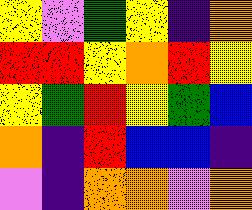[["yellow", "violet", "green", "yellow", "indigo", "orange"], ["red", "red", "yellow", "orange", "red", "yellow"], ["yellow", "green", "red", "yellow", "green", "blue"], ["orange", "indigo", "red", "blue", "blue", "indigo"], ["violet", "indigo", "orange", "orange", "violet", "orange"]]